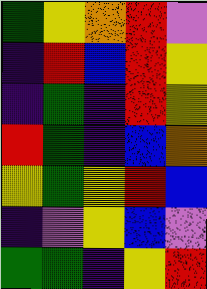[["green", "yellow", "orange", "red", "violet"], ["indigo", "red", "blue", "red", "yellow"], ["indigo", "green", "indigo", "red", "yellow"], ["red", "green", "indigo", "blue", "orange"], ["yellow", "green", "yellow", "red", "blue"], ["indigo", "violet", "yellow", "blue", "violet"], ["green", "green", "indigo", "yellow", "red"]]